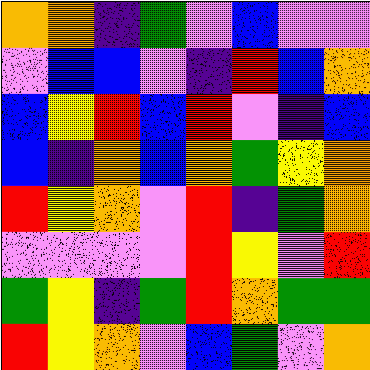[["orange", "orange", "indigo", "green", "violet", "blue", "violet", "violet"], ["violet", "blue", "blue", "violet", "indigo", "red", "blue", "orange"], ["blue", "yellow", "red", "blue", "red", "violet", "indigo", "blue"], ["blue", "indigo", "orange", "blue", "orange", "green", "yellow", "orange"], ["red", "yellow", "orange", "violet", "red", "indigo", "green", "orange"], ["violet", "violet", "violet", "violet", "red", "yellow", "violet", "red"], ["green", "yellow", "indigo", "green", "red", "orange", "green", "green"], ["red", "yellow", "orange", "violet", "blue", "green", "violet", "orange"]]